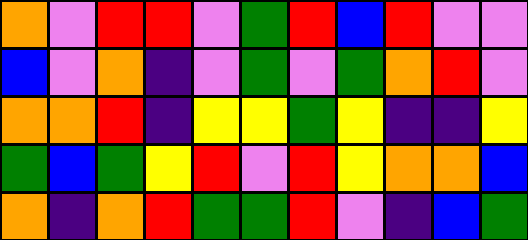[["orange", "violet", "red", "red", "violet", "green", "red", "blue", "red", "violet", "violet"], ["blue", "violet", "orange", "indigo", "violet", "green", "violet", "green", "orange", "red", "violet"], ["orange", "orange", "red", "indigo", "yellow", "yellow", "green", "yellow", "indigo", "indigo", "yellow"], ["green", "blue", "green", "yellow", "red", "violet", "red", "yellow", "orange", "orange", "blue"], ["orange", "indigo", "orange", "red", "green", "green", "red", "violet", "indigo", "blue", "green"]]